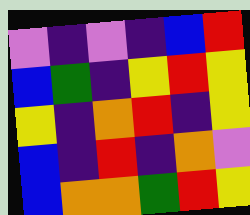[["violet", "indigo", "violet", "indigo", "blue", "red"], ["blue", "green", "indigo", "yellow", "red", "yellow"], ["yellow", "indigo", "orange", "red", "indigo", "yellow"], ["blue", "indigo", "red", "indigo", "orange", "violet"], ["blue", "orange", "orange", "green", "red", "yellow"]]